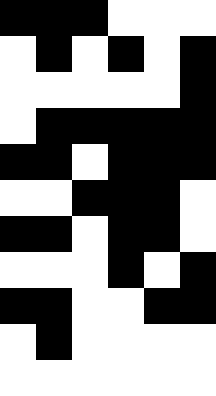[["black", "black", "black", "white", "white", "white"], ["white", "black", "white", "black", "white", "black"], ["white", "white", "white", "white", "white", "black"], ["white", "black", "black", "black", "black", "black"], ["black", "black", "white", "black", "black", "black"], ["white", "white", "black", "black", "black", "white"], ["black", "black", "white", "black", "black", "white"], ["white", "white", "white", "black", "white", "black"], ["black", "black", "white", "white", "black", "black"], ["white", "black", "white", "white", "white", "white"], ["white", "white", "white", "white", "white", "white"]]